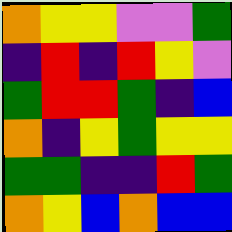[["orange", "yellow", "yellow", "violet", "violet", "green"], ["indigo", "red", "indigo", "red", "yellow", "violet"], ["green", "red", "red", "green", "indigo", "blue"], ["orange", "indigo", "yellow", "green", "yellow", "yellow"], ["green", "green", "indigo", "indigo", "red", "green"], ["orange", "yellow", "blue", "orange", "blue", "blue"]]